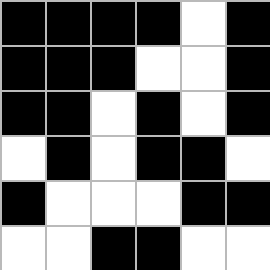[["black", "black", "black", "black", "white", "black"], ["black", "black", "black", "white", "white", "black"], ["black", "black", "white", "black", "white", "black"], ["white", "black", "white", "black", "black", "white"], ["black", "white", "white", "white", "black", "black"], ["white", "white", "black", "black", "white", "white"]]